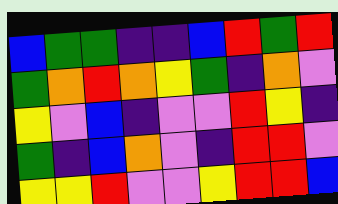[["blue", "green", "green", "indigo", "indigo", "blue", "red", "green", "red"], ["green", "orange", "red", "orange", "yellow", "green", "indigo", "orange", "violet"], ["yellow", "violet", "blue", "indigo", "violet", "violet", "red", "yellow", "indigo"], ["green", "indigo", "blue", "orange", "violet", "indigo", "red", "red", "violet"], ["yellow", "yellow", "red", "violet", "violet", "yellow", "red", "red", "blue"]]